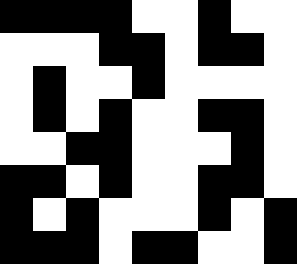[["black", "black", "black", "black", "white", "white", "black", "white", "white"], ["white", "white", "white", "black", "black", "white", "black", "black", "white"], ["white", "black", "white", "white", "black", "white", "white", "white", "white"], ["white", "black", "white", "black", "white", "white", "black", "black", "white"], ["white", "white", "black", "black", "white", "white", "white", "black", "white"], ["black", "black", "white", "black", "white", "white", "black", "black", "white"], ["black", "white", "black", "white", "white", "white", "black", "white", "black"], ["black", "black", "black", "white", "black", "black", "white", "white", "black"]]